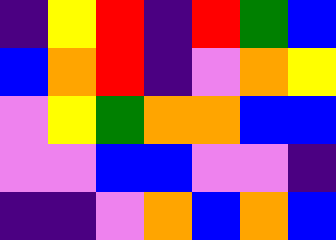[["indigo", "yellow", "red", "indigo", "red", "green", "blue"], ["blue", "orange", "red", "indigo", "violet", "orange", "yellow"], ["violet", "yellow", "green", "orange", "orange", "blue", "blue"], ["violet", "violet", "blue", "blue", "violet", "violet", "indigo"], ["indigo", "indigo", "violet", "orange", "blue", "orange", "blue"]]